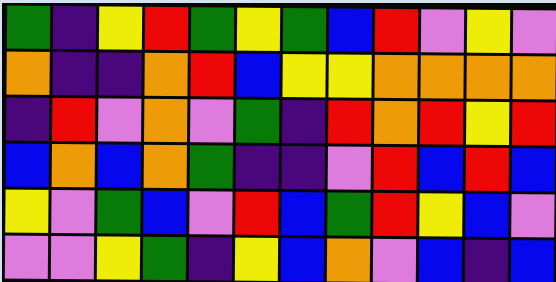[["green", "indigo", "yellow", "red", "green", "yellow", "green", "blue", "red", "violet", "yellow", "violet"], ["orange", "indigo", "indigo", "orange", "red", "blue", "yellow", "yellow", "orange", "orange", "orange", "orange"], ["indigo", "red", "violet", "orange", "violet", "green", "indigo", "red", "orange", "red", "yellow", "red"], ["blue", "orange", "blue", "orange", "green", "indigo", "indigo", "violet", "red", "blue", "red", "blue"], ["yellow", "violet", "green", "blue", "violet", "red", "blue", "green", "red", "yellow", "blue", "violet"], ["violet", "violet", "yellow", "green", "indigo", "yellow", "blue", "orange", "violet", "blue", "indigo", "blue"]]